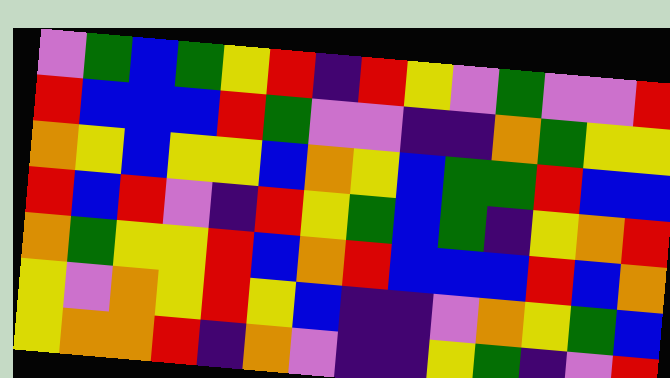[["violet", "green", "blue", "green", "yellow", "red", "indigo", "red", "yellow", "violet", "green", "violet", "violet", "red"], ["red", "blue", "blue", "blue", "red", "green", "violet", "violet", "indigo", "indigo", "orange", "green", "yellow", "yellow"], ["orange", "yellow", "blue", "yellow", "yellow", "blue", "orange", "yellow", "blue", "green", "green", "red", "blue", "blue"], ["red", "blue", "red", "violet", "indigo", "red", "yellow", "green", "blue", "green", "indigo", "yellow", "orange", "red"], ["orange", "green", "yellow", "yellow", "red", "blue", "orange", "red", "blue", "blue", "blue", "red", "blue", "orange"], ["yellow", "violet", "orange", "yellow", "red", "yellow", "blue", "indigo", "indigo", "violet", "orange", "yellow", "green", "blue"], ["yellow", "orange", "orange", "red", "indigo", "orange", "violet", "indigo", "indigo", "yellow", "green", "indigo", "violet", "red"]]